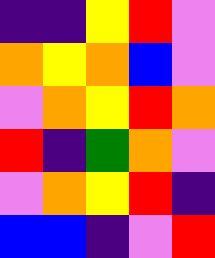[["indigo", "indigo", "yellow", "red", "violet"], ["orange", "yellow", "orange", "blue", "violet"], ["violet", "orange", "yellow", "red", "orange"], ["red", "indigo", "green", "orange", "violet"], ["violet", "orange", "yellow", "red", "indigo"], ["blue", "blue", "indigo", "violet", "red"]]